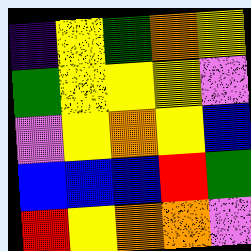[["indigo", "yellow", "green", "orange", "yellow"], ["green", "yellow", "yellow", "yellow", "violet"], ["violet", "yellow", "orange", "yellow", "blue"], ["blue", "blue", "blue", "red", "green"], ["red", "yellow", "orange", "orange", "violet"]]